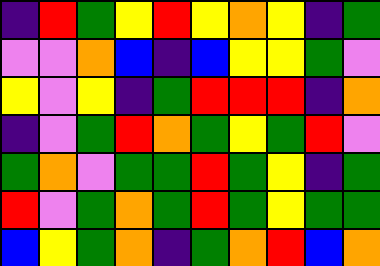[["indigo", "red", "green", "yellow", "red", "yellow", "orange", "yellow", "indigo", "green"], ["violet", "violet", "orange", "blue", "indigo", "blue", "yellow", "yellow", "green", "violet"], ["yellow", "violet", "yellow", "indigo", "green", "red", "red", "red", "indigo", "orange"], ["indigo", "violet", "green", "red", "orange", "green", "yellow", "green", "red", "violet"], ["green", "orange", "violet", "green", "green", "red", "green", "yellow", "indigo", "green"], ["red", "violet", "green", "orange", "green", "red", "green", "yellow", "green", "green"], ["blue", "yellow", "green", "orange", "indigo", "green", "orange", "red", "blue", "orange"]]